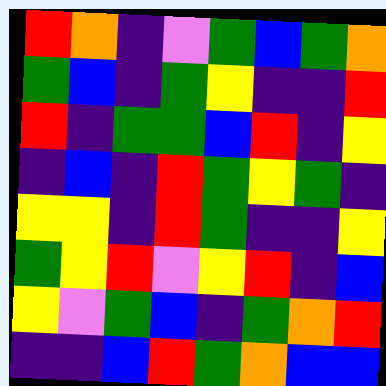[["red", "orange", "indigo", "violet", "green", "blue", "green", "orange"], ["green", "blue", "indigo", "green", "yellow", "indigo", "indigo", "red"], ["red", "indigo", "green", "green", "blue", "red", "indigo", "yellow"], ["indigo", "blue", "indigo", "red", "green", "yellow", "green", "indigo"], ["yellow", "yellow", "indigo", "red", "green", "indigo", "indigo", "yellow"], ["green", "yellow", "red", "violet", "yellow", "red", "indigo", "blue"], ["yellow", "violet", "green", "blue", "indigo", "green", "orange", "red"], ["indigo", "indigo", "blue", "red", "green", "orange", "blue", "blue"]]